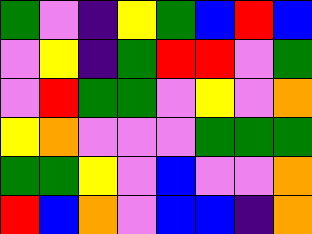[["green", "violet", "indigo", "yellow", "green", "blue", "red", "blue"], ["violet", "yellow", "indigo", "green", "red", "red", "violet", "green"], ["violet", "red", "green", "green", "violet", "yellow", "violet", "orange"], ["yellow", "orange", "violet", "violet", "violet", "green", "green", "green"], ["green", "green", "yellow", "violet", "blue", "violet", "violet", "orange"], ["red", "blue", "orange", "violet", "blue", "blue", "indigo", "orange"]]